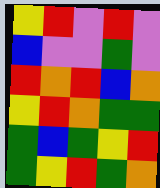[["yellow", "red", "violet", "red", "violet"], ["blue", "violet", "violet", "green", "violet"], ["red", "orange", "red", "blue", "orange"], ["yellow", "red", "orange", "green", "green"], ["green", "blue", "green", "yellow", "red"], ["green", "yellow", "red", "green", "orange"]]